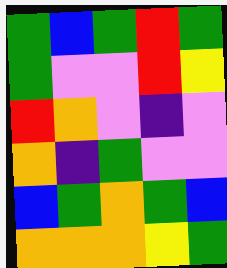[["green", "blue", "green", "red", "green"], ["green", "violet", "violet", "red", "yellow"], ["red", "orange", "violet", "indigo", "violet"], ["orange", "indigo", "green", "violet", "violet"], ["blue", "green", "orange", "green", "blue"], ["orange", "orange", "orange", "yellow", "green"]]